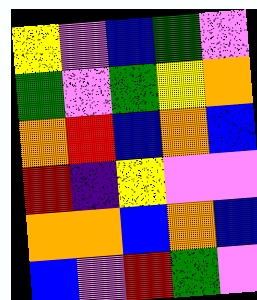[["yellow", "violet", "blue", "green", "violet"], ["green", "violet", "green", "yellow", "orange"], ["orange", "red", "blue", "orange", "blue"], ["red", "indigo", "yellow", "violet", "violet"], ["orange", "orange", "blue", "orange", "blue"], ["blue", "violet", "red", "green", "violet"]]